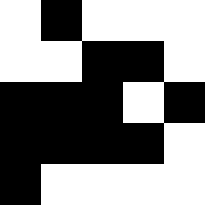[["white", "black", "white", "white", "white"], ["white", "white", "black", "black", "white"], ["black", "black", "black", "white", "black"], ["black", "black", "black", "black", "white"], ["black", "white", "white", "white", "white"]]